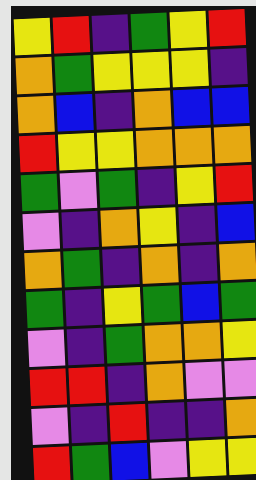[["yellow", "red", "indigo", "green", "yellow", "red"], ["orange", "green", "yellow", "yellow", "yellow", "indigo"], ["orange", "blue", "indigo", "orange", "blue", "blue"], ["red", "yellow", "yellow", "orange", "orange", "orange"], ["green", "violet", "green", "indigo", "yellow", "red"], ["violet", "indigo", "orange", "yellow", "indigo", "blue"], ["orange", "green", "indigo", "orange", "indigo", "orange"], ["green", "indigo", "yellow", "green", "blue", "green"], ["violet", "indigo", "green", "orange", "orange", "yellow"], ["red", "red", "indigo", "orange", "violet", "violet"], ["violet", "indigo", "red", "indigo", "indigo", "orange"], ["red", "green", "blue", "violet", "yellow", "yellow"]]